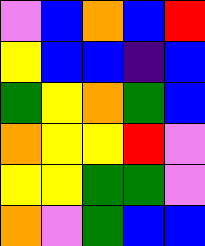[["violet", "blue", "orange", "blue", "red"], ["yellow", "blue", "blue", "indigo", "blue"], ["green", "yellow", "orange", "green", "blue"], ["orange", "yellow", "yellow", "red", "violet"], ["yellow", "yellow", "green", "green", "violet"], ["orange", "violet", "green", "blue", "blue"]]